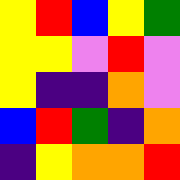[["yellow", "red", "blue", "yellow", "green"], ["yellow", "yellow", "violet", "red", "violet"], ["yellow", "indigo", "indigo", "orange", "violet"], ["blue", "red", "green", "indigo", "orange"], ["indigo", "yellow", "orange", "orange", "red"]]